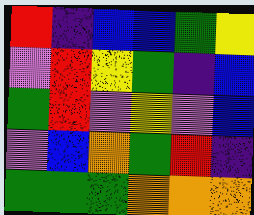[["red", "indigo", "blue", "blue", "green", "yellow"], ["violet", "red", "yellow", "green", "indigo", "blue"], ["green", "red", "violet", "yellow", "violet", "blue"], ["violet", "blue", "orange", "green", "red", "indigo"], ["green", "green", "green", "orange", "orange", "orange"]]